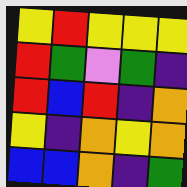[["yellow", "red", "yellow", "yellow", "yellow"], ["red", "green", "violet", "green", "indigo"], ["red", "blue", "red", "indigo", "orange"], ["yellow", "indigo", "orange", "yellow", "orange"], ["blue", "blue", "orange", "indigo", "green"]]